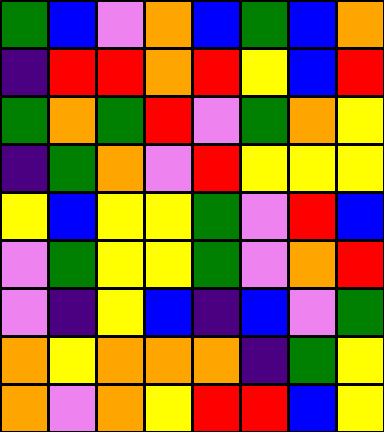[["green", "blue", "violet", "orange", "blue", "green", "blue", "orange"], ["indigo", "red", "red", "orange", "red", "yellow", "blue", "red"], ["green", "orange", "green", "red", "violet", "green", "orange", "yellow"], ["indigo", "green", "orange", "violet", "red", "yellow", "yellow", "yellow"], ["yellow", "blue", "yellow", "yellow", "green", "violet", "red", "blue"], ["violet", "green", "yellow", "yellow", "green", "violet", "orange", "red"], ["violet", "indigo", "yellow", "blue", "indigo", "blue", "violet", "green"], ["orange", "yellow", "orange", "orange", "orange", "indigo", "green", "yellow"], ["orange", "violet", "orange", "yellow", "red", "red", "blue", "yellow"]]